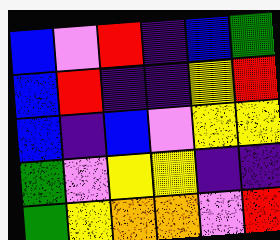[["blue", "violet", "red", "indigo", "blue", "green"], ["blue", "red", "indigo", "indigo", "yellow", "red"], ["blue", "indigo", "blue", "violet", "yellow", "yellow"], ["green", "violet", "yellow", "yellow", "indigo", "indigo"], ["green", "yellow", "orange", "orange", "violet", "red"]]